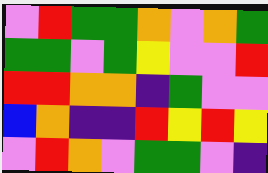[["violet", "red", "green", "green", "orange", "violet", "orange", "green"], ["green", "green", "violet", "green", "yellow", "violet", "violet", "red"], ["red", "red", "orange", "orange", "indigo", "green", "violet", "violet"], ["blue", "orange", "indigo", "indigo", "red", "yellow", "red", "yellow"], ["violet", "red", "orange", "violet", "green", "green", "violet", "indigo"]]